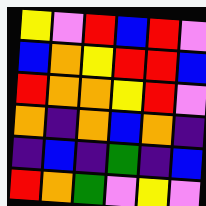[["yellow", "violet", "red", "blue", "red", "violet"], ["blue", "orange", "yellow", "red", "red", "blue"], ["red", "orange", "orange", "yellow", "red", "violet"], ["orange", "indigo", "orange", "blue", "orange", "indigo"], ["indigo", "blue", "indigo", "green", "indigo", "blue"], ["red", "orange", "green", "violet", "yellow", "violet"]]